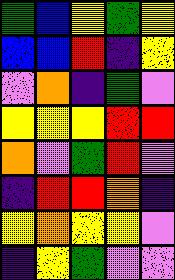[["green", "blue", "yellow", "green", "yellow"], ["blue", "blue", "red", "indigo", "yellow"], ["violet", "orange", "indigo", "green", "violet"], ["yellow", "yellow", "yellow", "red", "red"], ["orange", "violet", "green", "red", "violet"], ["indigo", "red", "red", "orange", "indigo"], ["yellow", "orange", "yellow", "yellow", "violet"], ["indigo", "yellow", "green", "violet", "violet"]]